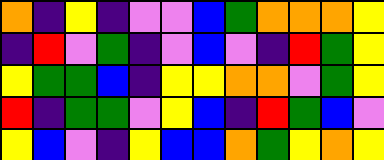[["orange", "indigo", "yellow", "indigo", "violet", "violet", "blue", "green", "orange", "orange", "orange", "yellow"], ["indigo", "red", "violet", "green", "indigo", "violet", "blue", "violet", "indigo", "red", "green", "yellow"], ["yellow", "green", "green", "blue", "indigo", "yellow", "yellow", "orange", "orange", "violet", "green", "yellow"], ["red", "indigo", "green", "green", "violet", "yellow", "blue", "indigo", "red", "green", "blue", "violet"], ["yellow", "blue", "violet", "indigo", "yellow", "blue", "blue", "orange", "green", "yellow", "orange", "yellow"]]